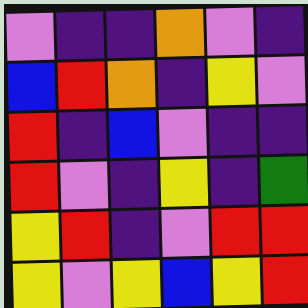[["violet", "indigo", "indigo", "orange", "violet", "indigo"], ["blue", "red", "orange", "indigo", "yellow", "violet"], ["red", "indigo", "blue", "violet", "indigo", "indigo"], ["red", "violet", "indigo", "yellow", "indigo", "green"], ["yellow", "red", "indigo", "violet", "red", "red"], ["yellow", "violet", "yellow", "blue", "yellow", "red"]]